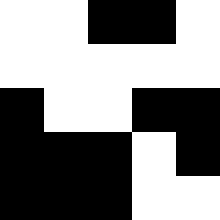[["white", "white", "black", "black", "white"], ["white", "white", "white", "white", "white"], ["black", "white", "white", "black", "black"], ["black", "black", "black", "white", "black"], ["black", "black", "black", "white", "white"]]